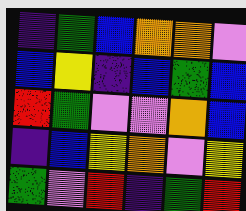[["indigo", "green", "blue", "orange", "orange", "violet"], ["blue", "yellow", "indigo", "blue", "green", "blue"], ["red", "green", "violet", "violet", "orange", "blue"], ["indigo", "blue", "yellow", "orange", "violet", "yellow"], ["green", "violet", "red", "indigo", "green", "red"]]